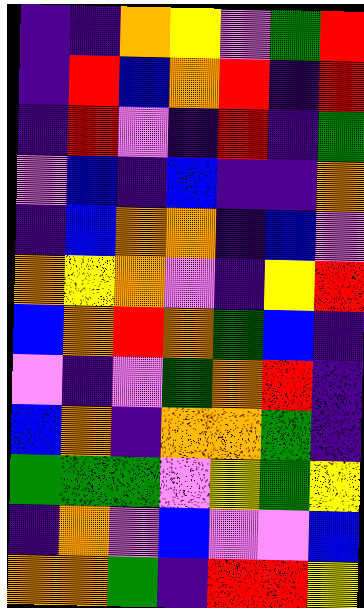[["indigo", "indigo", "orange", "yellow", "violet", "green", "red"], ["indigo", "red", "blue", "orange", "red", "indigo", "red"], ["indigo", "red", "violet", "indigo", "red", "indigo", "green"], ["violet", "blue", "indigo", "blue", "indigo", "indigo", "orange"], ["indigo", "blue", "orange", "orange", "indigo", "blue", "violet"], ["orange", "yellow", "orange", "violet", "indigo", "yellow", "red"], ["blue", "orange", "red", "orange", "green", "blue", "indigo"], ["violet", "indigo", "violet", "green", "orange", "red", "indigo"], ["blue", "orange", "indigo", "orange", "orange", "green", "indigo"], ["green", "green", "green", "violet", "yellow", "green", "yellow"], ["indigo", "orange", "violet", "blue", "violet", "violet", "blue"], ["orange", "orange", "green", "indigo", "red", "red", "yellow"]]